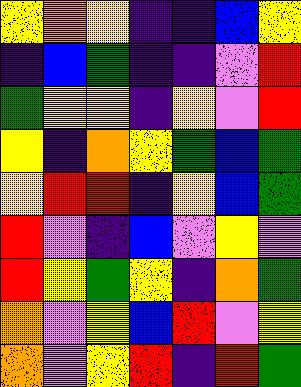[["yellow", "orange", "yellow", "indigo", "indigo", "blue", "yellow"], ["indigo", "blue", "green", "indigo", "indigo", "violet", "red"], ["green", "yellow", "yellow", "indigo", "yellow", "violet", "red"], ["yellow", "indigo", "orange", "yellow", "green", "blue", "green"], ["yellow", "red", "red", "indigo", "yellow", "blue", "green"], ["red", "violet", "indigo", "blue", "violet", "yellow", "violet"], ["red", "yellow", "green", "yellow", "indigo", "orange", "green"], ["orange", "violet", "yellow", "blue", "red", "violet", "yellow"], ["orange", "violet", "yellow", "red", "indigo", "red", "green"]]